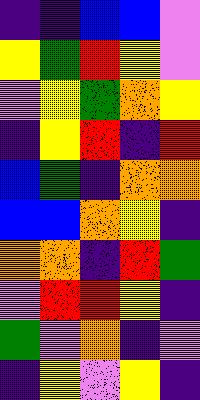[["indigo", "indigo", "blue", "blue", "violet"], ["yellow", "green", "red", "yellow", "violet"], ["violet", "yellow", "green", "orange", "yellow"], ["indigo", "yellow", "red", "indigo", "red"], ["blue", "green", "indigo", "orange", "orange"], ["blue", "blue", "orange", "yellow", "indigo"], ["orange", "orange", "indigo", "red", "green"], ["violet", "red", "red", "yellow", "indigo"], ["green", "violet", "orange", "indigo", "violet"], ["indigo", "yellow", "violet", "yellow", "indigo"]]